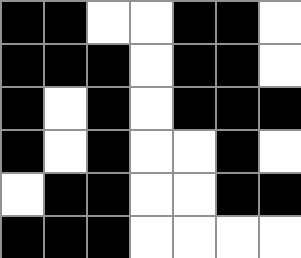[["black", "black", "white", "white", "black", "black", "white"], ["black", "black", "black", "white", "black", "black", "white"], ["black", "white", "black", "white", "black", "black", "black"], ["black", "white", "black", "white", "white", "black", "white"], ["white", "black", "black", "white", "white", "black", "black"], ["black", "black", "black", "white", "white", "white", "white"]]